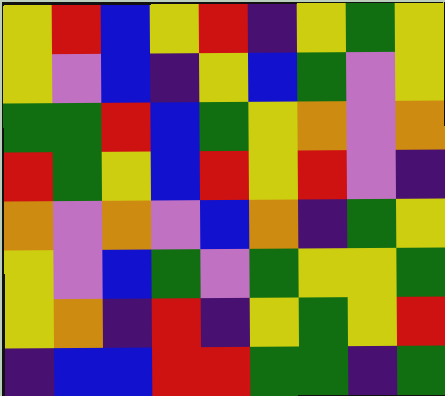[["yellow", "red", "blue", "yellow", "red", "indigo", "yellow", "green", "yellow"], ["yellow", "violet", "blue", "indigo", "yellow", "blue", "green", "violet", "yellow"], ["green", "green", "red", "blue", "green", "yellow", "orange", "violet", "orange"], ["red", "green", "yellow", "blue", "red", "yellow", "red", "violet", "indigo"], ["orange", "violet", "orange", "violet", "blue", "orange", "indigo", "green", "yellow"], ["yellow", "violet", "blue", "green", "violet", "green", "yellow", "yellow", "green"], ["yellow", "orange", "indigo", "red", "indigo", "yellow", "green", "yellow", "red"], ["indigo", "blue", "blue", "red", "red", "green", "green", "indigo", "green"]]